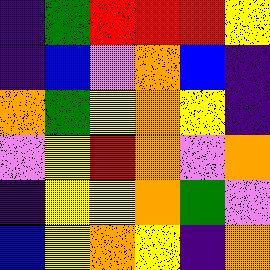[["indigo", "green", "red", "red", "red", "yellow"], ["indigo", "blue", "violet", "orange", "blue", "indigo"], ["orange", "green", "yellow", "orange", "yellow", "indigo"], ["violet", "yellow", "red", "orange", "violet", "orange"], ["indigo", "yellow", "yellow", "orange", "green", "violet"], ["blue", "yellow", "orange", "yellow", "indigo", "orange"]]